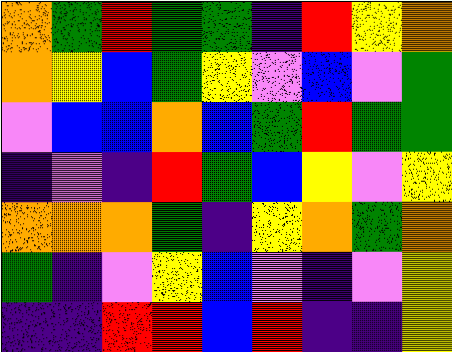[["orange", "green", "red", "green", "green", "indigo", "red", "yellow", "orange"], ["orange", "yellow", "blue", "green", "yellow", "violet", "blue", "violet", "green"], ["violet", "blue", "blue", "orange", "blue", "green", "red", "green", "green"], ["indigo", "violet", "indigo", "red", "green", "blue", "yellow", "violet", "yellow"], ["orange", "orange", "orange", "green", "indigo", "yellow", "orange", "green", "orange"], ["green", "indigo", "violet", "yellow", "blue", "violet", "indigo", "violet", "yellow"], ["indigo", "indigo", "red", "red", "blue", "red", "indigo", "indigo", "yellow"]]